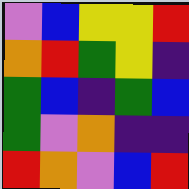[["violet", "blue", "yellow", "yellow", "red"], ["orange", "red", "green", "yellow", "indigo"], ["green", "blue", "indigo", "green", "blue"], ["green", "violet", "orange", "indigo", "indigo"], ["red", "orange", "violet", "blue", "red"]]